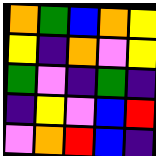[["orange", "green", "blue", "orange", "yellow"], ["yellow", "indigo", "orange", "violet", "yellow"], ["green", "violet", "indigo", "green", "indigo"], ["indigo", "yellow", "violet", "blue", "red"], ["violet", "orange", "red", "blue", "indigo"]]